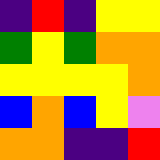[["indigo", "red", "indigo", "yellow", "yellow"], ["green", "yellow", "green", "orange", "orange"], ["yellow", "yellow", "yellow", "yellow", "orange"], ["blue", "orange", "blue", "yellow", "violet"], ["orange", "orange", "indigo", "indigo", "red"]]